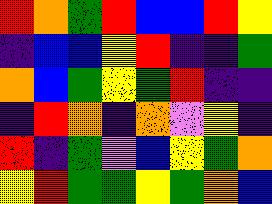[["red", "orange", "green", "red", "blue", "blue", "red", "yellow"], ["indigo", "blue", "blue", "yellow", "red", "indigo", "indigo", "green"], ["orange", "blue", "green", "yellow", "green", "red", "indigo", "indigo"], ["indigo", "red", "orange", "indigo", "orange", "violet", "yellow", "indigo"], ["red", "indigo", "green", "violet", "blue", "yellow", "green", "orange"], ["yellow", "red", "green", "green", "yellow", "green", "orange", "blue"]]